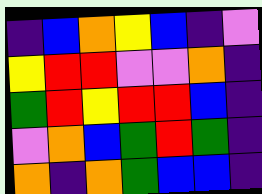[["indigo", "blue", "orange", "yellow", "blue", "indigo", "violet"], ["yellow", "red", "red", "violet", "violet", "orange", "indigo"], ["green", "red", "yellow", "red", "red", "blue", "indigo"], ["violet", "orange", "blue", "green", "red", "green", "indigo"], ["orange", "indigo", "orange", "green", "blue", "blue", "indigo"]]